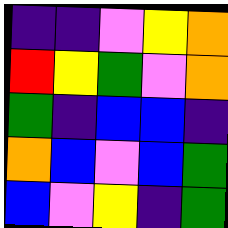[["indigo", "indigo", "violet", "yellow", "orange"], ["red", "yellow", "green", "violet", "orange"], ["green", "indigo", "blue", "blue", "indigo"], ["orange", "blue", "violet", "blue", "green"], ["blue", "violet", "yellow", "indigo", "green"]]